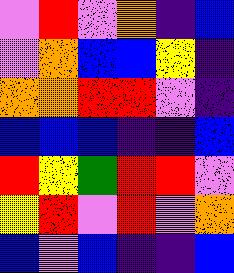[["violet", "red", "violet", "orange", "indigo", "blue"], ["violet", "orange", "blue", "blue", "yellow", "indigo"], ["orange", "orange", "red", "red", "violet", "indigo"], ["blue", "blue", "blue", "indigo", "indigo", "blue"], ["red", "yellow", "green", "red", "red", "violet"], ["yellow", "red", "violet", "red", "violet", "orange"], ["blue", "violet", "blue", "indigo", "indigo", "blue"]]